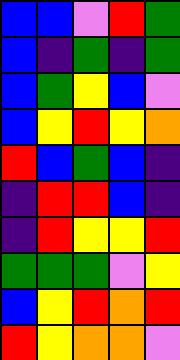[["blue", "blue", "violet", "red", "green"], ["blue", "indigo", "green", "indigo", "green"], ["blue", "green", "yellow", "blue", "violet"], ["blue", "yellow", "red", "yellow", "orange"], ["red", "blue", "green", "blue", "indigo"], ["indigo", "red", "red", "blue", "indigo"], ["indigo", "red", "yellow", "yellow", "red"], ["green", "green", "green", "violet", "yellow"], ["blue", "yellow", "red", "orange", "red"], ["red", "yellow", "orange", "orange", "violet"]]